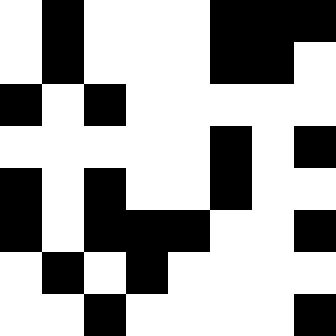[["white", "black", "white", "white", "white", "black", "black", "black"], ["white", "black", "white", "white", "white", "black", "black", "white"], ["black", "white", "black", "white", "white", "white", "white", "white"], ["white", "white", "white", "white", "white", "black", "white", "black"], ["black", "white", "black", "white", "white", "black", "white", "white"], ["black", "white", "black", "black", "black", "white", "white", "black"], ["white", "black", "white", "black", "white", "white", "white", "white"], ["white", "white", "black", "white", "white", "white", "white", "black"]]